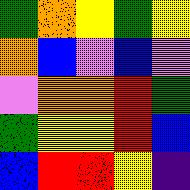[["green", "orange", "yellow", "green", "yellow"], ["orange", "blue", "violet", "blue", "violet"], ["violet", "orange", "orange", "red", "green"], ["green", "yellow", "yellow", "red", "blue"], ["blue", "red", "red", "yellow", "indigo"]]